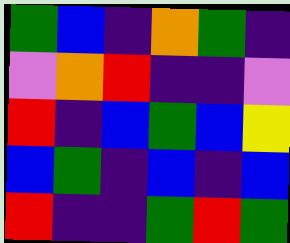[["green", "blue", "indigo", "orange", "green", "indigo"], ["violet", "orange", "red", "indigo", "indigo", "violet"], ["red", "indigo", "blue", "green", "blue", "yellow"], ["blue", "green", "indigo", "blue", "indigo", "blue"], ["red", "indigo", "indigo", "green", "red", "green"]]